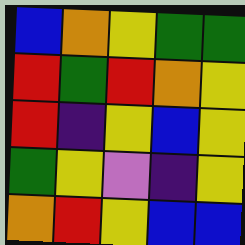[["blue", "orange", "yellow", "green", "green"], ["red", "green", "red", "orange", "yellow"], ["red", "indigo", "yellow", "blue", "yellow"], ["green", "yellow", "violet", "indigo", "yellow"], ["orange", "red", "yellow", "blue", "blue"]]